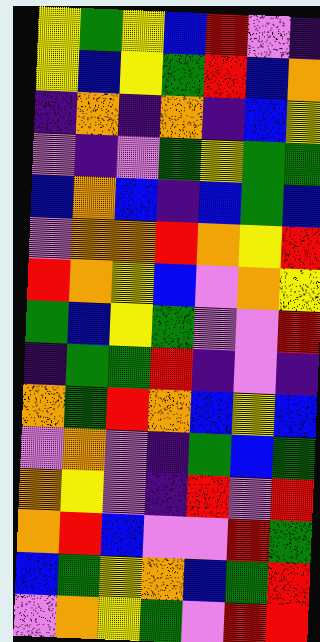[["yellow", "green", "yellow", "blue", "red", "violet", "indigo"], ["yellow", "blue", "yellow", "green", "red", "blue", "orange"], ["indigo", "orange", "indigo", "orange", "indigo", "blue", "yellow"], ["violet", "indigo", "violet", "green", "yellow", "green", "green"], ["blue", "orange", "blue", "indigo", "blue", "green", "blue"], ["violet", "orange", "orange", "red", "orange", "yellow", "red"], ["red", "orange", "yellow", "blue", "violet", "orange", "yellow"], ["green", "blue", "yellow", "green", "violet", "violet", "red"], ["indigo", "green", "green", "red", "indigo", "violet", "indigo"], ["orange", "green", "red", "orange", "blue", "yellow", "blue"], ["violet", "orange", "violet", "indigo", "green", "blue", "green"], ["orange", "yellow", "violet", "indigo", "red", "violet", "red"], ["orange", "red", "blue", "violet", "violet", "red", "green"], ["blue", "green", "yellow", "orange", "blue", "green", "red"], ["violet", "orange", "yellow", "green", "violet", "red", "red"]]